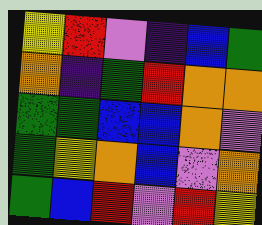[["yellow", "red", "violet", "indigo", "blue", "green"], ["orange", "indigo", "green", "red", "orange", "orange"], ["green", "green", "blue", "blue", "orange", "violet"], ["green", "yellow", "orange", "blue", "violet", "orange"], ["green", "blue", "red", "violet", "red", "yellow"]]